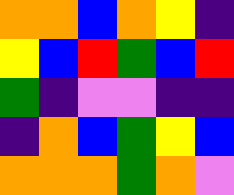[["orange", "orange", "blue", "orange", "yellow", "indigo"], ["yellow", "blue", "red", "green", "blue", "red"], ["green", "indigo", "violet", "violet", "indigo", "indigo"], ["indigo", "orange", "blue", "green", "yellow", "blue"], ["orange", "orange", "orange", "green", "orange", "violet"]]